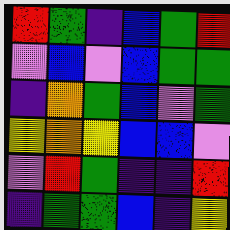[["red", "green", "indigo", "blue", "green", "red"], ["violet", "blue", "violet", "blue", "green", "green"], ["indigo", "orange", "green", "blue", "violet", "green"], ["yellow", "orange", "yellow", "blue", "blue", "violet"], ["violet", "red", "green", "indigo", "indigo", "red"], ["indigo", "green", "green", "blue", "indigo", "yellow"]]